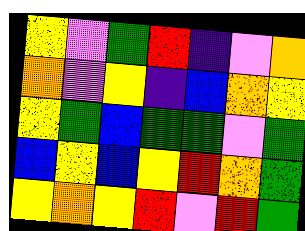[["yellow", "violet", "green", "red", "indigo", "violet", "orange"], ["orange", "violet", "yellow", "indigo", "blue", "orange", "yellow"], ["yellow", "green", "blue", "green", "green", "violet", "green"], ["blue", "yellow", "blue", "yellow", "red", "orange", "green"], ["yellow", "orange", "yellow", "red", "violet", "red", "green"]]